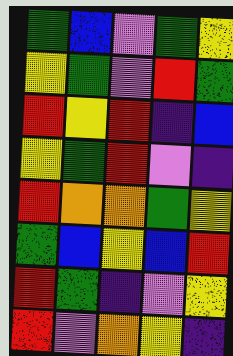[["green", "blue", "violet", "green", "yellow"], ["yellow", "green", "violet", "red", "green"], ["red", "yellow", "red", "indigo", "blue"], ["yellow", "green", "red", "violet", "indigo"], ["red", "orange", "orange", "green", "yellow"], ["green", "blue", "yellow", "blue", "red"], ["red", "green", "indigo", "violet", "yellow"], ["red", "violet", "orange", "yellow", "indigo"]]